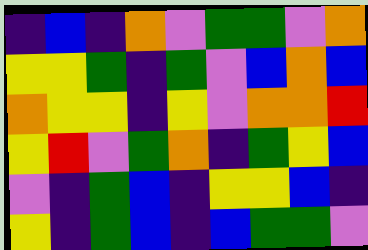[["indigo", "blue", "indigo", "orange", "violet", "green", "green", "violet", "orange"], ["yellow", "yellow", "green", "indigo", "green", "violet", "blue", "orange", "blue"], ["orange", "yellow", "yellow", "indigo", "yellow", "violet", "orange", "orange", "red"], ["yellow", "red", "violet", "green", "orange", "indigo", "green", "yellow", "blue"], ["violet", "indigo", "green", "blue", "indigo", "yellow", "yellow", "blue", "indigo"], ["yellow", "indigo", "green", "blue", "indigo", "blue", "green", "green", "violet"]]